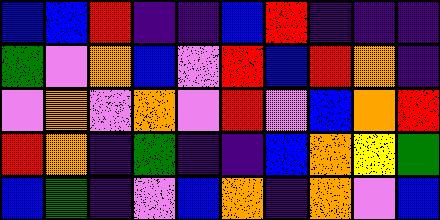[["blue", "blue", "red", "indigo", "indigo", "blue", "red", "indigo", "indigo", "indigo"], ["green", "violet", "orange", "blue", "violet", "red", "blue", "red", "orange", "indigo"], ["violet", "orange", "violet", "orange", "violet", "red", "violet", "blue", "orange", "red"], ["red", "orange", "indigo", "green", "indigo", "indigo", "blue", "orange", "yellow", "green"], ["blue", "green", "indigo", "violet", "blue", "orange", "indigo", "orange", "violet", "blue"]]